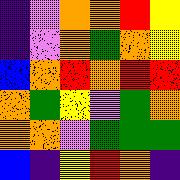[["indigo", "violet", "orange", "orange", "red", "yellow"], ["indigo", "violet", "orange", "green", "orange", "yellow"], ["blue", "orange", "red", "orange", "red", "red"], ["orange", "green", "yellow", "violet", "green", "orange"], ["orange", "orange", "violet", "green", "green", "green"], ["blue", "indigo", "yellow", "red", "orange", "indigo"]]